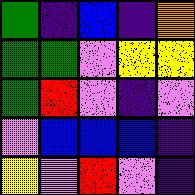[["green", "indigo", "blue", "indigo", "orange"], ["green", "green", "violet", "yellow", "yellow"], ["green", "red", "violet", "indigo", "violet"], ["violet", "blue", "blue", "blue", "indigo"], ["yellow", "violet", "red", "violet", "indigo"]]